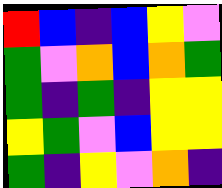[["red", "blue", "indigo", "blue", "yellow", "violet"], ["green", "violet", "orange", "blue", "orange", "green"], ["green", "indigo", "green", "indigo", "yellow", "yellow"], ["yellow", "green", "violet", "blue", "yellow", "yellow"], ["green", "indigo", "yellow", "violet", "orange", "indigo"]]